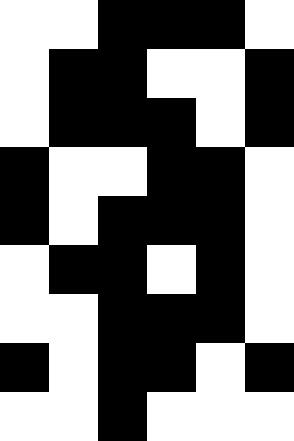[["white", "white", "black", "black", "black", "white"], ["white", "black", "black", "white", "white", "black"], ["white", "black", "black", "black", "white", "black"], ["black", "white", "white", "black", "black", "white"], ["black", "white", "black", "black", "black", "white"], ["white", "black", "black", "white", "black", "white"], ["white", "white", "black", "black", "black", "white"], ["black", "white", "black", "black", "white", "black"], ["white", "white", "black", "white", "white", "white"]]